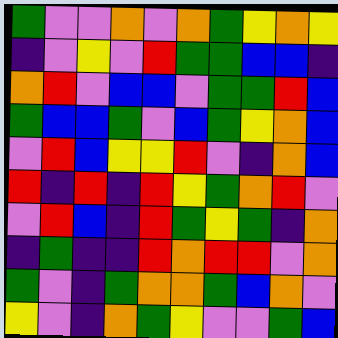[["green", "violet", "violet", "orange", "violet", "orange", "green", "yellow", "orange", "yellow"], ["indigo", "violet", "yellow", "violet", "red", "green", "green", "blue", "blue", "indigo"], ["orange", "red", "violet", "blue", "blue", "violet", "green", "green", "red", "blue"], ["green", "blue", "blue", "green", "violet", "blue", "green", "yellow", "orange", "blue"], ["violet", "red", "blue", "yellow", "yellow", "red", "violet", "indigo", "orange", "blue"], ["red", "indigo", "red", "indigo", "red", "yellow", "green", "orange", "red", "violet"], ["violet", "red", "blue", "indigo", "red", "green", "yellow", "green", "indigo", "orange"], ["indigo", "green", "indigo", "indigo", "red", "orange", "red", "red", "violet", "orange"], ["green", "violet", "indigo", "green", "orange", "orange", "green", "blue", "orange", "violet"], ["yellow", "violet", "indigo", "orange", "green", "yellow", "violet", "violet", "green", "blue"]]